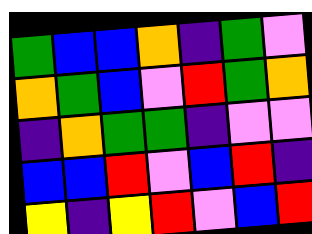[["green", "blue", "blue", "orange", "indigo", "green", "violet"], ["orange", "green", "blue", "violet", "red", "green", "orange"], ["indigo", "orange", "green", "green", "indigo", "violet", "violet"], ["blue", "blue", "red", "violet", "blue", "red", "indigo"], ["yellow", "indigo", "yellow", "red", "violet", "blue", "red"]]